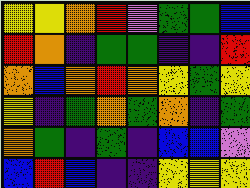[["yellow", "yellow", "orange", "red", "violet", "green", "green", "blue"], ["red", "orange", "indigo", "green", "green", "indigo", "indigo", "red"], ["orange", "blue", "orange", "red", "orange", "yellow", "green", "yellow"], ["yellow", "indigo", "green", "orange", "green", "orange", "indigo", "green"], ["orange", "green", "indigo", "green", "indigo", "blue", "blue", "violet"], ["blue", "red", "blue", "indigo", "indigo", "yellow", "yellow", "yellow"]]